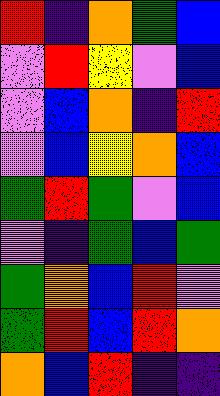[["red", "indigo", "orange", "green", "blue"], ["violet", "red", "yellow", "violet", "blue"], ["violet", "blue", "orange", "indigo", "red"], ["violet", "blue", "yellow", "orange", "blue"], ["green", "red", "green", "violet", "blue"], ["violet", "indigo", "green", "blue", "green"], ["green", "orange", "blue", "red", "violet"], ["green", "red", "blue", "red", "orange"], ["orange", "blue", "red", "indigo", "indigo"]]